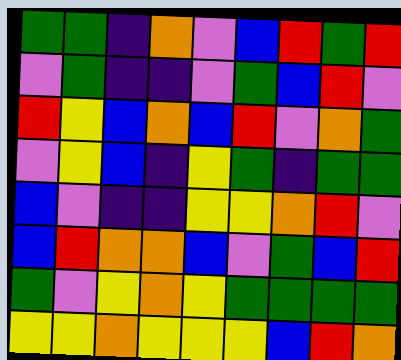[["green", "green", "indigo", "orange", "violet", "blue", "red", "green", "red"], ["violet", "green", "indigo", "indigo", "violet", "green", "blue", "red", "violet"], ["red", "yellow", "blue", "orange", "blue", "red", "violet", "orange", "green"], ["violet", "yellow", "blue", "indigo", "yellow", "green", "indigo", "green", "green"], ["blue", "violet", "indigo", "indigo", "yellow", "yellow", "orange", "red", "violet"], ["blue", "red", "orange", "orange", "blue", "violet", "green", "blue", "red"], ["green", "violet", "yellow", "orange", "yellow", "green", "green", "green", "green"], ["yellow", "yellow", "orange", "yellow", "yellow", "yellow", "blue", "red", "orange"]]